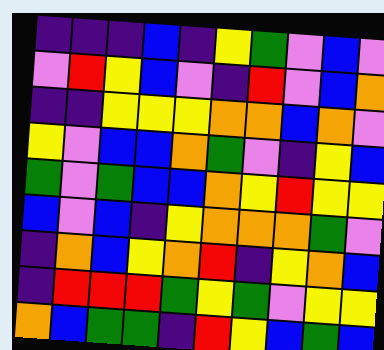[["indigo", "indigo", "indigo", "blue", "indigo", "yellow", "green", "violet", "blue", "violet"], ["violet", "red", "yellow", "blue", "violet", "indigo", "red", "violet", "blue", "orange"], ["indigo", "indigo", "yellow", "yellow", "yellow", "orange", "orange", "blue", "orange", "violet"], ["yellow", "violet", "blue", "blue", "orange", "green", "violet", "indigo", "yellow", "blue"], ["green", "violet", "green", "blue", "blue", "orange", "yellow", "red", "yellow", "yellow"], ["blue", "violet", "blue", "indigo", "yellow", "orange", "orange", "orange", "green", "violet"], ["indigo", "orange", "blue", "yellow", "orange", "red", "indigo", "yellow", "orange", "blue"], ["indigo", "red", "red", "red", "green", "yellow", "green", "violet", "yellow", "yellow"], ["orange", "blue", "green", "green", "indigo", "red", "yellow", "blue", "green", "blue"]]